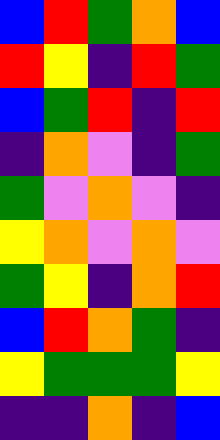[["blue", "red", "green", "orange", "blue"], ["red", "yellow", "indigo", "red", "green"], ["blue", "green", "red", "indigo", "red"], ["indigo", "orange", "violet", "indigo", "green"], ["green", "violet", "orange", "violet", "indigo"], ["yellow", "orange", "violet", "orange", "violet"], ["green", "yellow", "indigo", "orange", "red"], ["blue", "red", "orange", "green", "indigo"], ["yellow", "green", "green", "green", "yellow"], ["indigo", "indigo", "orange", "indigo", "blue"]]